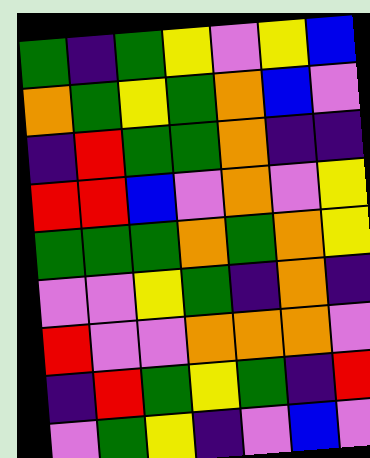[["green", "indigo", "green", "yellow", "violet", "yellow", "blue"], ["orange", "green", "yellow", "green", "orange", "blue", "violet"], ["indigo", "red", "green", "green", "orange", "indigo", "indigo"], ["red", "red", "blue", "violet", "orange", "violet", "yellow"], ["green", "green", "green", "orange", "green", "orange", "yellow"], ["violet", "violet", "yellow", "green", "indigo", "orange", "indigo"], ["red", "violet", "violet", "orange", "orange", "orange", "violet"], ["indigo", "red", "green", "yellow", "green", "indigo", "red"], ["violet", "green", "yellow", "indigo", "violet", "blue", "violet"]]